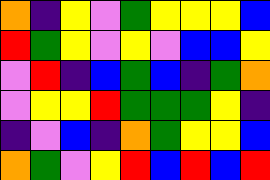[["orange", "indigo", "yellow", "violet", "green", "yellow", "yellow", "yellow", "blue"], ["red", "green", "yellow", "violet", "yellow", "violet", "blue", "blue", "yellow"], ["violet", "red", "indigo", "blue", "green", "blue", "indigo", "green", "orange"], ["violet", "yellow", "yellow", "red", "green", "green", "green", "yellow", "indigo"], ["indigo", "violet", "blue", "indigo", "orange", "green", "yellow", "yellow", "blue"], ["orange", "green", "violet", "yellow", "red", "blue", "red", "blue", "red"]]